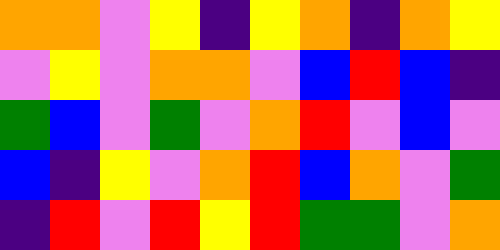[["orange", "orange", "violet", "yellow", "indigo", "yellow", "orange", "indigo", "orange", "yellow"], ["violet", "yellow", "violet", "orange", "orange", "violet", "blue", "red", "blue", "indigo"], ["green", "blue", "violet", "green", "violet", "orange", "red", "violet", "blue", "violet"], ["blue", "indigo", "yellow", "violet", "orange", "red", "blue", "orange", "violet", "green"], ["indigo", "red", "violet", "red", "yellow", "red", "green", "green", "violet", "orange"]]